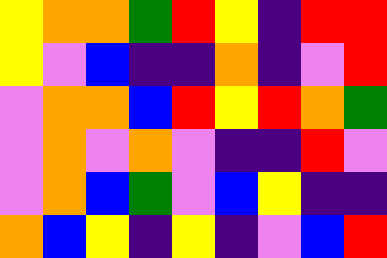[["yellow", "orange", "orange", "green", "red", "yellow", "indigo", "red", "red"], ["yellow", "violet", "blue", "indigo", "indigo", "orange", "indigo", "violet", "red"], ["violet", "orange", "orange", "blue", "red", "yellow", "red", "orange", "green"], ["violet", "orange", "violet", "orange", "violet", "indigo", "indigo", "red", "violet"], ["violet", "orange", "blue", "green", "violet", "blue", "yellow", "indigo", "indigo"], ["orange", "blue", "yellow", "indigo", "yellow", "indigo", "violet", "blue", "red"]]